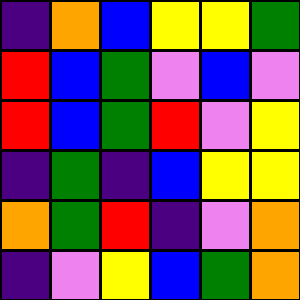[["indigo", "orange", "blue", "yellow", "yellow", "green"], ["red", "blue", "green", "violet", "blue", "violet"], ["red", "blue", "green", "red", "violet", "yellow"], ["indigo", "green", "indigo", "blue", "yellow", "yellow"], ["orange", "green", "red", "indigo", "violet", "orange"], ["indigo", "violet", "yellow", "blue", "green", "orange"]]